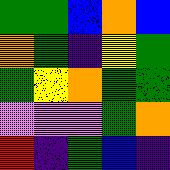[["green", "green", "blue", "orange", "blue"], ["orange", "green", "indigo", "yellow", "green"], ["green", "yellow", "orange", "green", "green"], ["violet", "violet", "violet", "green", "orange"], ["red", "indigo", "green", "blue", "indigo"]]